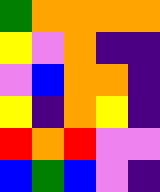[["green", "orange", "orange", "orange", "orange"], ["yellow", "violet", "orange", "indigo", "indigo"], ["violet", "blue", "orange", "orange", "indigo"], ["yellow", "indigo", "orange", "yellow", "indigo"], ["red", "orange", "red", "violet", "violet"], ["blue", "green", "blue", "violet", "indigo"]]